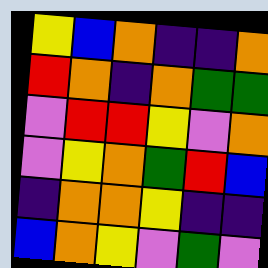[["yellow", "blue", "orange", "indigo", "indigo", "orange"], ["red", "orange", "indigo", "orange", "green", "green"], ["violet", "red", "red", "yellow", "violet", "orange"], ["violet", "yellow", "orange", "green", "red", "blue"], ["indigo", "orange", "orange", "yellow", "indigo", "indigo"], ["blue", "orange", "yellow", "violet", "green", "violet"]]